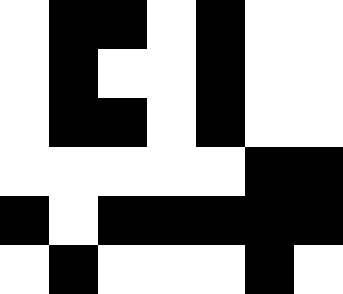[["white", "black", "black", "white", "black", "white", "white"], ["white", "black", "white", "white", "black", "white", "white"], ["white", "black", "black", "white", "black", "white", "white"], ["white", "white", "white", "white", "white", "black", "black"], ["black", "white", "black", "black", "black", "black", "black"], ["white", "black", "white", "white", "white", "black", "white"]]